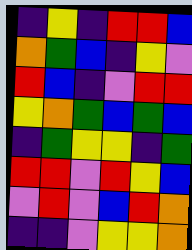[["indigo", "yellow", "indigo", "red", "red", "blue"], ["orange", "green", "blue", "indigo", "yellow", "violet"], ["red", "blue", "indigo", "violet", "red", "red"], ["yellow", "orange", "green", "blue", "green", "blue"], ["indigo", "green", "yellow", "yellow", "indigo", "green"], ["red", "red", "violet", "red", "yellow", "blue"], ["violet", "red", "violet", "blue", "red", "orange"], ["indigo", "indigo", "violet", "yellow", "yellow", "orange"]]